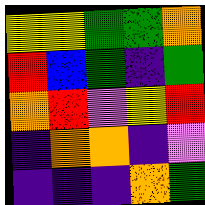[["yellow", "yellow", "green", "green", "orange"], ["red", "blue", "green", "indigo", "green"], ["orange", "red", "violet", "yellow", "red"], ["indigo", "orange", "orange", "indigo", "violet"], ["indigo", "indigo", "indigo", "orange", "green"]]